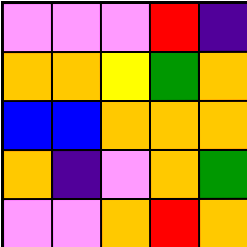[["violet", "violet", "violet", "red", "indigo"], ["orange", "orange", "yellow", "green", "orange"], ["blue", "blue", "orange", "orange", "orange"], ["orange", "indigo", "violet", "orange", "green"], ["violet", "violet", "orange", "red", "orange"]]